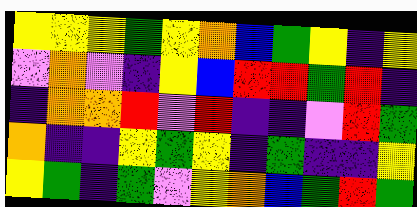[["yellow", "yellow", "yellow", "green", "yellow", "orange", "blue", "green", "yellow", "indigo", "yellow"], ["violet", "orange", "violet", "indigo", "yellow", "blue", "red", "red", "green", "red", "indigo"], ["indigo", "orange", "orange", "red", "violet", "red", "indigo", "indigo", "violet", "red", "green"], ["orange", "indigo", "indigo", "yellow", "green", "yellow", "indigo", "green", "indigo", "indigo", "yellow"], ["yellow", "green", "indigo", "green", "violet", "yellow", "orange", "blue", "green", "red", "green"]]